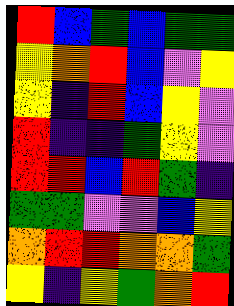[["red", "blue", "green", "blue", "green", "green"], ["yellow", "orange", "red", "blue", "violet", "yellow"], ["yellow", "indigo", "red", "blue", "yellow", "violet"], ["red", "indigo", "indigo", "green", "yellow", "violet"], ["red", "red", "blue", "red", "green", "indigo"], ["green", "green", "violet", "violet", "blue", "yellow"], ["orange", "red", "red", "orange", "orange", "green"], ["yellow", "indigo", "yellow", "green", "orange", "red"]]